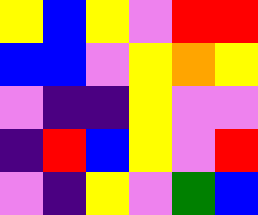[["yellow", "blue", "yellow", "violet", "red", "red"], ["blue", "blue", "violet", "yellow", "orange", "yellow"], ["violet", "indigo", "indigo", "yellow", "violet", "violet"], ["indigo", "red", "blue", "yellow", "violet", "red"], ["violet", "indigo", "yellow", "violet", "green", "blue"]]